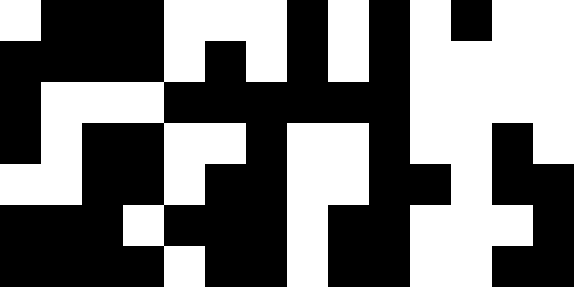[["white", "black", "black", "black", "white", "white", "white", "black", "white", "black", "white", "black", "white", "white"], ["black", "black", "black", "black", "white", "black", "white", "black", "white", "black", "white", "white", "white", "white"], ["black", "white", "white", "white", "black", "black", "black", "black", "black", "black", "white", "white", "white", "white"], ["black", "white", "black", "black", "white", "white", "black", "white", "white", "black", "white", "white", "black", "white"], ["white", "white", "black", "black", "white", "black", "black", "white", "white", "black", "black", "white", "black", "black"], ["black", "black", "black", "white", "black", "black", "black", "white", "black", "black", "white", "white", "white", "black"], ["black", "black", "black", "black", "white", "black", "black", "white", "black", "black", "white", "white", "black", "black"]]